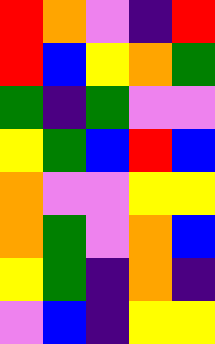[["red", "orange", "violet", "indigo", "red"], ["red", "blue", "yellow", "orange", "green"], ["green", "indigo", "green", "violet", "violet"], ["yellow", "green", "blue", "red", "blue"], ["orange", "violet", "violet", "yellow", "yellow"], ["orange", "green", "violet", "orange", "blue"], ["yellow", "green", "indigo", "orange", "indigo"], ["violet", "blue", "indigo", "yellow", "yellow"]]